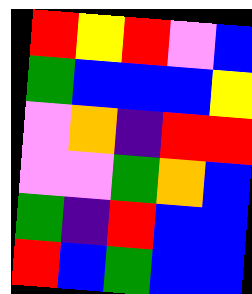[["red", "yellow", "red", "violet", "blue"], ["green", "blue", "blue", "blue", "yellow"], ["violet", "orange", "indigo", "red", "red"], ["violet", "violet", "green", "orange", "blue"], ["green", "indigo", "red", "blue", "blue"], ["red", "blue", "green", "blue", "blue"]]